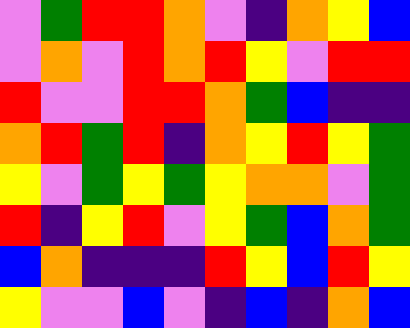[["violet", "green", "red", "red", "orange", "violet", "indigo", "orange", "yellow", "blue"], ["violet", "orange", "violet", "red", "orange", "red", "yellow", "violet", "red", "red"], ["red", "violet", "violet", "red", "red", "orange", "green", "blue", "indigo", "indigo"], ["orange", "red", "green", "red", "indigo", "orange", "yellow", "red", "yellow", "green"], ["yellow", "violet", "green", "yellow", "green", "yellow", "orange", "orange", "violet", "green"], ["red", "indigo", "yellow", "red", "violet", "yellow", "green", "blue", "orange", "green"], ["blue", "orange", "indigo", "indigo", "indigo", "red", "yellow", "blue", "red", "yellow"], ["yellow", "violet", "violet", "blue", "violet", "indigo", "blue", "indigo", "orange", "blue"]]